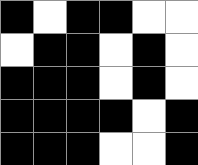[["black", "white", "black", "black", "white", "white"], ["white", "black", "black", "white", "black", "white"], ["black", "black", "black", "white", "black", "white"], ["black", "black", "black", "black", "white", "black"], ["black", "black", "black", "white", "white", "black"]]